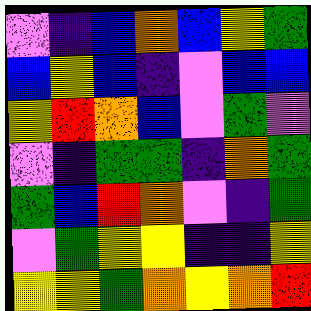[["violet", "indigo", "blue", "orange", "blue", "yellow", "green"], ["blue", "yellow", "blue", "indigo", "violet", "blue", "blue"], ["yellow", "red", "orange", "blue", "violet", "green", "violet"], ["violet", "indigo", "green", "green", "indigo", "orange", "green"], ["green", "blue", "red", "orange", "violet", "indigo", "green"], ["violet", "green", "yellow", "yellow", "indigo", "indigo", "yellow"], ["yellow", "yellow", "green", "orange", "yellow", "orange", "red"]]